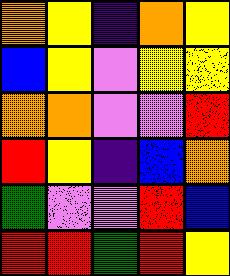[["orange", "yellow", "indigo", "orange", "yellow"], ["blue", "yellow", "violet", "yellow", "yellow"], ["orange", "orange", "violet", "violet", "red"], ["red", "yellow", "indigo", "blue", "orange"], ["green", "violet", "violet", "red", "blue"], ["red", "red", "green", "red", "yellow"]]